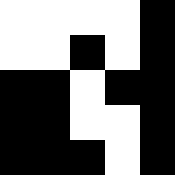[["white", "white", "white", "white", "black"], ["white", "white", "black", "white", "black"], ["black", "black", "white", "black", "black"], ["black", "black", "white", "white", "black"], ["black", "black", "black", "white", "black"]]